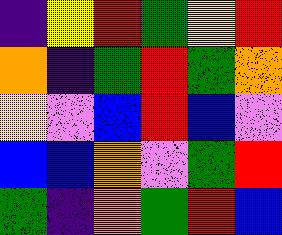[["indigo", "yellow", "red", "green", "yellow", "red"], ["orange", "indigo", "green", "red", "green", "orange"], ["yellow", "violet", "blue", "red", "blue", "violet"], ["blue", "blue", "orange", "violet", "green", "red"], ["green", "indigo", "orange", "green", "red", "blue"]]